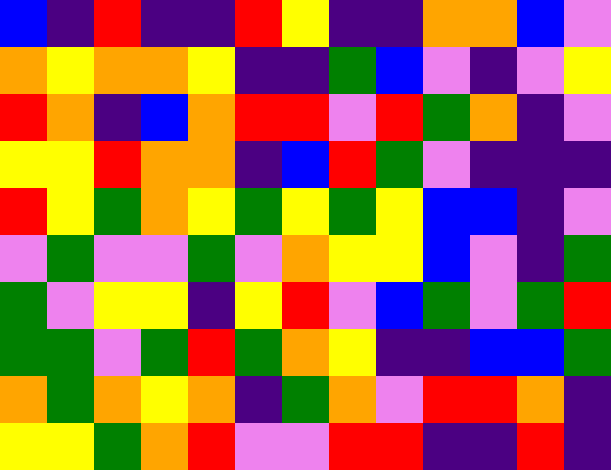[["blue", "indigo", "red", "indigo", "indigo", "red", "yellow", "indigo", "indigo", "orange", "orange", "blue", "violet"], ["orange", "yellow", "orange", "orange", "yellow", "indigo", "indigo", "green", "blue", "violet", "indigo", "violet", "yellow"], ["red", "orange", "indigo", "blue", "orange", "red", "red", "violet", "red", "green", "orange", "indigo", "violet"], ["yellow", "yellow", "red", "orange", "orange", "indigo", "blue", "red", "green", "violet", "indigo", "indigo", "indigo"], ["red", "yellow", "green", "orange", "yellow", "green", "yellow", "green", "yellow", "blue", "blue", "indigo", "violet"], ["violet", "green", "violet", "violet", "green", "violet", "orange", "yellow", "yellow", "blue", "violet", "indigo", "green"], ["green", "violet", "yellow", "yellow", "indigo", "yellow", "red", "violet", "blue", "green", "violet", "green", "red"], ["green", "green", "violet", "green", "red", "green", "orange", "yellow", "indigo", "indigo", "blue", "blue", "green"], ["orange", "green", "orange", "yellow", "orange", "indigo", "green", "orange", "violet", "red", "red", "orange", "indigo"], ["yellow", "yellow", "green", "orange", "red", "violet", "violet", "red", "red", "indigo", "indigo", "red", "indigo"]]